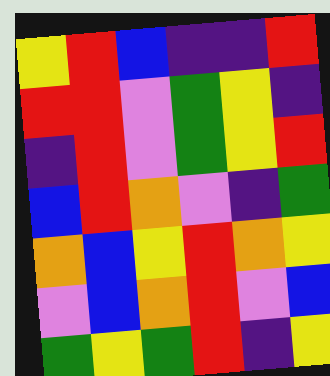[["yellow", "red", "blue", "indigo", "indigo", "red"], ["red", "red", "violet", "green", "yellow", "indigo"], ["indigo", "red", "violet", "green", "yellow", "red"], ["blue", "red", "orange", "violet", "indigo", "green"], ["orange", "blue", "yellow", "red", "orange", "yellow"], ["violet", "blue", "orange", "red", "violet", "blue"], ["green", "yellow", "green", "red", "indigo", "yellow"]]